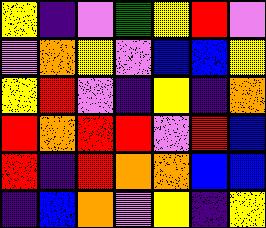[["yellow", "indigo", "violet", "green", "yellow", "red", "violet"], ["violet", "orange", "yellow", "violet", "blue", "blue", "yellow"], ["yellow", "red", "violet", "indigo", "yellow", "indigo", "orange"], ["red", "orange", "red", "red", "violet", "red", "blue"], ["red", "indigo", "red", "orange", "orange", "blue", "blue"], ["indigo", "blue", "orange", "violet", "yellow", "indigo", "yellow"]]